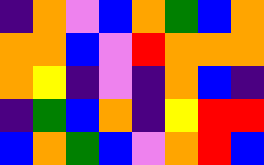[["indigo", "orange", "violet", "blue", "orange", "green", "blue", "orange"], ["orange", "orange", "blue", "violet", "red", "orange", "orange", "orange"], ["orange", "yellow", "indigo", "violet", "indigo", "orange", "blue", "indigo"], ["indigo", "green", "blue", "orange", "indigo", "yellow", "red", "red"], ["blue", "orange", "green", "blue", "violet", "orange", "red", "blue"]]